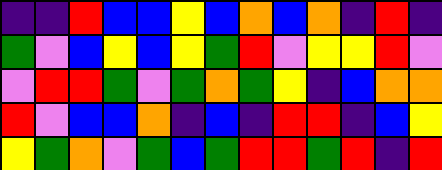[["indigo", "indigo", "red", "blue", "blue", "yellow", "blue", "orange", "blue", "orange", "indigo", "red", "indigo"], ["green", "violet", "blue", "yellow", "blue", "yellow", "green", "red", "violet", "yellow", "yellow", "red", "violet"], ["violet", "red", "red", "green", "violet", "green", "orange", "green", "yellow", "indigo", "blue", "orange", "orange"], ["red", "violet", "blue", "blue", "orange", "indigo", "blue", "indigo", "red", "red", "indigo", "blue", "yellow"], ["yellow", "green", "orange", "violet", "green", "blue", "green", "red", "red", "green", "red", "indigo", "red"]]